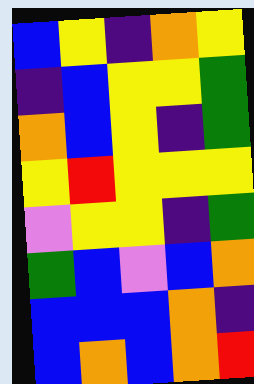[["blue", "yellow", "indigo", "orange", "yellow"], ["indigo", "blue", "yellow", "yellow", "green"], ["orange", "blue", "yellow", "indigo", "green"], ["yellow", "red", "yellow", "yellow", "yellow"], ["violet", "yellow", "yellow", "indigo", "green"], ["green", "blue", "violet", "blue", "orange"], ["blue", "blue", "blue", "orange", "indigo"], ["blue", "orange", "blue", "orange", "red"]]